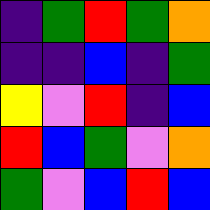[["indigo", "green", "red", "green", "orange"], ["indigo", "indigo", "blue", "indigo", "green"], ["yellow", "violet", "red", "indigo", "blue"], ["red", "blue", "green", "violet", "orange"], ["green", "violet", "blue", "red", "blue"]]